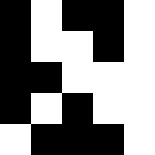[["black", "white", "black", "black", "white"], ["black", "white", "white", "black", "white"], ["black", "black", "white", "white", "white"], ["black", "white", "black", "white", "white"], ["white", "black", "black", "black", "white"]]